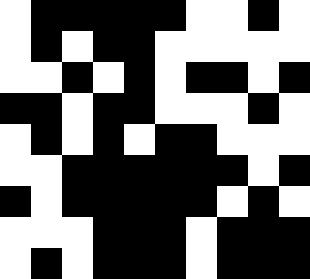[["white", "black", "black", "black", "black", "black", "white", "white", "black", "white"], ["white", "black", "white", "black", "black", "white", "white", "white", "white", "white"], ["white", "white", "black", "white", "black", "white", "black", "black", "white", "black"], ["black", "black", "white", "black", "black", "white", "white", "white", "black", "white"], ["white", "black", "white", "black", "white", "black", "black", "white", "white", "white"], ["white", "white", "black", "black", "black", "black", "black", "black", "white", "black"], ["black", "white", "black", "black", "black", "black", "black", "white", "black", "white"], ["white", "white", "white", "black", "black", "black", "white", "black", "black", "black"], ["white", "black", "white", "black", "black", "black", "white", "black", "black", "black"]]